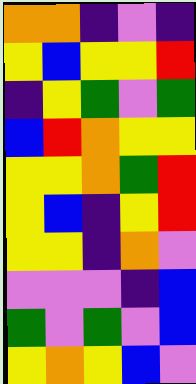[["orange", "orange", "indigo", "violet", "indigo"], ["yellow", "blue", "yellow", "yellow", "red"], ["indigo", "yellow", "green", "violet", "green"], ["blue", "red", "orange", "yellow", "yellow"], ["yellow", "yellow", "orange", "green", "red"], ["yellow", "blue", "indigo", "yellow", "red"], ["yellow", "yellow", "indigo", "orange", "violet"], ["violet", "violet", "violet", "indigo", "blue"], ["green", "violet", "green", "violet", "blue"], ["yellow", "orange", "yellow", "blue", "violet"]]